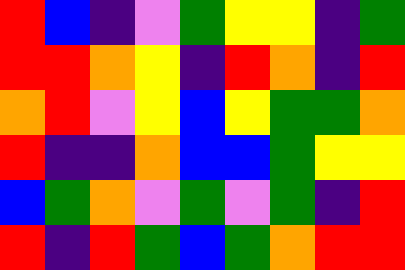[["red", "blue", "indigo", "violet", "green", "yellow", "yellow", "indigo", "green"], ["red", "red", "orange", "yellow", "indigo", "red", "orange", "indigo", "red"], ["orange", "red", "violet", "yellow", "blue", "yellow", "green", "green", "orange"], ["red", "indigo", "indigo", "orange", "blue", "blue", "green", "yellow", "yellow"], ["blue", "green", "orange", "violet", "green", "violet", "green", "indigo", "red"], ["red", "indigo", "red", "green", "blue", "green", "orange", "red", "red"]]